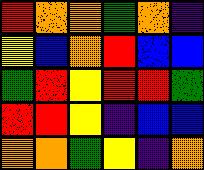[["red", "orange", "orange", "green", "orange", "indigo"], ["yellow", "blue", "orange", "red", "blue", "blue"], ["green", "red", "yellow", "red", "red", "green"], ["red", "red", "yellow", "indigo", "blue", "blue"], ["orange", "orange", "green", "yellow", "indigo", "orange"]]